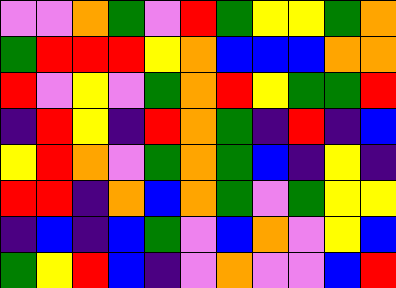[["violet", "violet", "orange", "green", "violet", "red", "green", "yellow", "yellow", "green", "orange"], ["green", "red", "red", "red", "yellow", "orange", "blue", "blue", "blue", "orange", "orange"], ["red", "violet", "yellow", "violet", "green", "orange", "red", "yellow", "green", "green", "red"], ["indigo", "red", "yellow", "indigo", "red", "orange", "green", "indigo", "red", "indigo", "blue"], ["yellow", "red", "orange", "violet", "green", "orange", "green", "blue", "indigo", "yellow", "indigo"], ["red", "red", "indigo", "orange", "blue", "orange", "green", "violet", "green", "yellow", "yellow"], ["indigo", "blue", "indigo", "blue", "green", "violet", "blue", "orange", "violet", "yellow", "blue"], ["green", "yellow", "red", "blue", "indigo", "violet", "orange", "violet", "violet", "blue", "red"]]